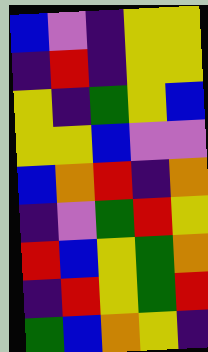[["blue", "violet", "indigo", "yellow", "yellow"], ["indigo", "red", "indigo", "yellow", "yellow"], ["yellow", "indigo", "green", "yellow", "blue"], ["yellow", "yellow", "blue", "violet", "violet"], ["blue", "orange", "red", "indigo", "orange"], ["indigo", "violet", "green", "red", "yellow"], ["red", "blue", "yellow", "green", "orange"], ["indigo", "red", "yellow", "green", "red"], ["green", "blue", "orange", "yellow", "indigo"]]